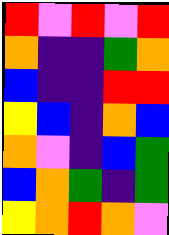[["red", "violet", "red", "violet", "red"], ["orange", "indigo", "indigo", "green", "orange"], ["blue", "indigo", "indigo", "red", "red"], ["yellow", "blue", "indigo", "orange", "blue"], ["orange", "violet", "indigo", "blue", "green"], ["blue", "orange", "green", "indigo", "green"], ["yellow", "orange", "red", "orange", "violet"]]